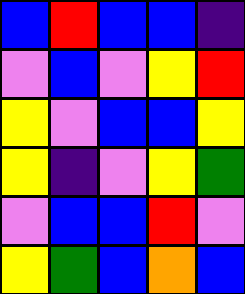[["blue", "red", "blue", "blue", "indigo"], ["violet", "blue", "violet", "yellow", "red"], ["yellow", "violet", "blue", "blue", "yellow"], ["yellow", "indigo", "violet", "yellow", "green"], ["violet", "blue", "blue", "red", "violet"], ["yellow", "green", "blue", "orange", "blue"]]